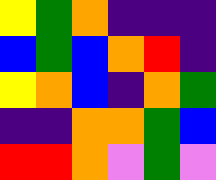[["yellow", "green", "orange", "indigo", "indigo", "indigo"], ["blue", "green", "blue", "orange", "red", "indigo"], ["yellow", "orange", "blue", "indigo", "orange", "green"], ["indigo", "indigo", "orange", "orange", "green", "blue"], ["red", "red", "orange", "violet", "green", "violet"]]